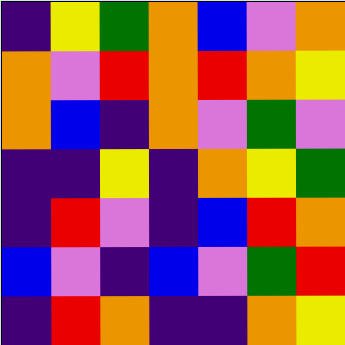[["indigo", "yellow", "green", "orange", "blue", "violet", "orange"], ["orange", "violet", "red", "orange", "red", "orange", "yellow"], ["orange", "blue", "indigo", "orange", "violet", "green", "violet"], ["indigo", "indigo", "yellow", "indigo", "orange", "yellow", "green"], ["indigo", "red", "violet", "indigo", "blue", "red", "orange"], ["blue", "violet", "indigo", "blue", "violet", "green", "red"], ["indigo", "red", "orange", "indigo", "indigo", "orange", "yellow"]]